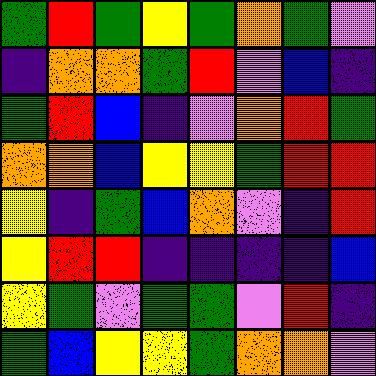[["green", "red", "green", "yellow", "green", "orange", "green", "violet"], ["indigo", "orange", "orange", "green", "red", "violet", "blue", "indigo"], ["green", "red", "blue", "indigo", "violet", "orange", "red", "green"], ["orange", "orange", "blue", "yellow", "yellow", "green", "red", "red"], ["yellow", "indigo", "green", "blue", "orange", "violet", "indigo", "red"], ["yellow", "red", "red", "indigo", "indigo", "indigo", "indigo", "blue"], ["yellow", "green", "violet", "green", "green", "violet", "red", "indigo"], ["green", "blue", "yellow", "yellow", "green", "orange", "orange", "violet"]]